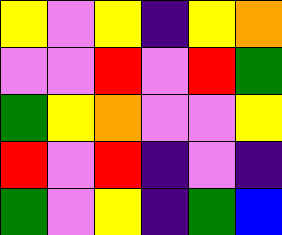[["yellow", "violet", "yellow", "indigo", "yellow", "orange"], ["violet", "violet", "red", "violet", "red", "green"], ["green", "yellow", "orange", "violet", "violet", "yellow"], ["red", "violet", "red", "indigo", "violet", "indigo"], ["green", "violet", "yellow", "indigo", "green", "blue"]]